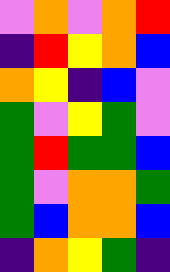[["violet", "orange", "violet", "orange", "red"], ["indigo", "red", "yellow", "orange", "blue"], ["orange", "yellow", "indigo", "blue", "violet"], ["green", "violet", "yellow", "green", "violet"], ["green", "red", "green", "green", "blue"], ["green", "violet", "orange", "orange", "green"], ["green", "blue", "orange", "orange", "blue"], ["indigo", "orange", "yellow", "green", "indigo"]]